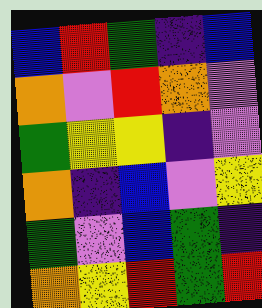[["blue", "red", "green", "indigo", "blue"], ["orange", "violet", "red", "orange", "violet"], ["green", "yellow", "yellow", "indigo", "violet"], ["orange", "indigo", "blue", "violet", "yellow"], ["green", "violet", "blue", "green", "indigo"], ["orange", "yellow", "red", "green", "red"]]